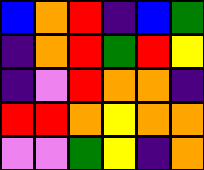[["blue", "orange", "red", "indigo", "blue", "green"], ["indigo", "orange", "red", "green", "red", "yellow"], ["indigo", "violet", "red", "orange", "orange", "indigo"], ["red", "red", "orange", "yellow", "orange", "orange"], ["violet", "violet", "green", "yellow", "indigo", "orange"]]